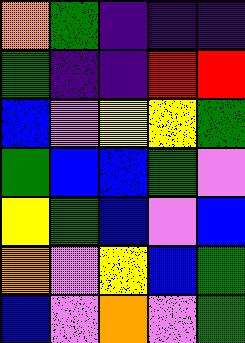[["orange", "green", "indigo", "indigo", "indigo"], ["green", "indigo", "indigo", "red", "red"], ["blue", "violet", "yellow", "yellow", "green"], ["green", "blue", "blue", "green", "violet"], ["yellow", "green", "blue", "violet", "blue"], ["orange", "violet", "yellow", "blue", "green"], ["blue", "violet", "orange", "violet", "green"]]